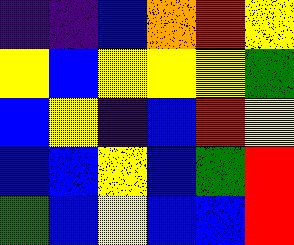[["indigo", "indigo", "blue", "orange", "red", "yellow"], ["yellow", "blue", "yellow", "yellow", "yellow", "green"], ["blue", "yellow", "indigo", "blue", "red", "yellow"], ["blue", "blue", "yellow", "blue", "green", "red"], ["green", "blue", "yellow", "blue", "blue", "red"]]